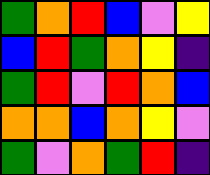[["green", "orange", "red", "blue", "violet", "yellow"], ["blue", "red", "green", "orange", "yellow", "indigo"], ["green", "red", "violet", "red", "orange", "blue"], ["orange", "orange", "blue", "orange", "yellow", "violet"], ["green", "violet", "orange", "green", "red", "indigo"]]